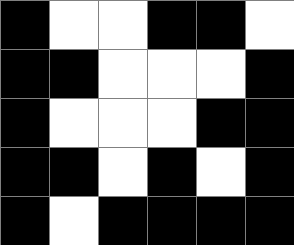[["black", "white", "white", "black", "black", "white"], ["black", "black", "white", "white", "white", "black"], ["black", "white", "white", "white", "black", "black"], ["black", "black", "white", "black", "white", "black"], ["black", "white", "black", "black", "black", "black"]]